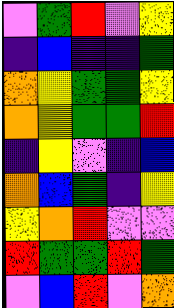[["violet", "green", "red", "violet", "yellow"], ["indigo", "blue", "indigo", "indigo", "green"], ["orange", "yellow", "green", "green", "yellow"], ["orange", "yellow", "green", "green", "red"], ["indigo", "yellow", "violet", "indigo", "blue"], ["orange", "blue", "green", "indigo", "yellow"], ["yellow", "orange", "red", "violet", "violet"], ["red", "green", "green", "red", "green"], ["violet", "blue", "red", "violet", "orange"]]